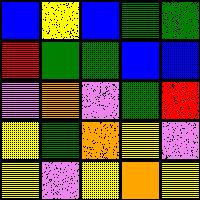[["blue", "yellow", "blue", "green", "green"], ["red", "green", "green", "blue", "blue"], ["violet", "orange", "violet", "green", "red"], ["yellow", "green", "orange", "yellow", "violet"], ["yellow", "violet", "yellow", "orange", "yellow"]]